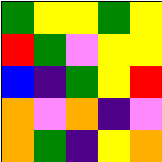[["green", "yellow", "yellow", "green", "yellow"], ["red", "green", "violet", "yellow", "yellow"], ["blue", "indigo", "green", "yellow", "red"], ["orange", "violet", "orange", "indigo", "violet"], ["orange", "green", "indigo", "yellow", "orange"]]